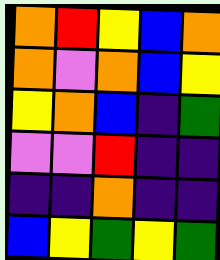[["orange", "red", "yellow", "blue", "orange"], ["orange", "violet", "orange", "blue", "yellow"], ["yellow", "orange", "blue", "indigo", "green"], ["violet", "violet", "red", "indigo", "indigo"], ["indigo", "indigo", "orange", "indigo", "indigo"], ["blue", "yellow", "green", "yellow", "green"]]